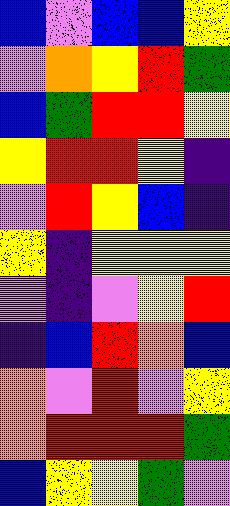[["blue", "violet", "blue", "blue", "yellow"], ["violet", "orange", "yellow", "red", "green"], ["blue", "green", "red", "red", "yellow"], ["yellow", "red", "red", "yellow", "indigo"], ["violet", "red", "yellow", "blue", "indigo"], ["yellow", "indigo", "yellow", "yellow", "yellow"], ["violet", "indigo", "violet", "yellow", "red"], ["indigo", "blue", "red", "orange", "blue"], ["orange", "violet", "red", "violet", "yellow"], ["orange", "red", "red", "red", "green"], ["blue", "yellow", "yellow", "green", "violet"]]